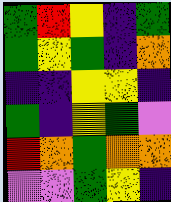[["green", "red", "yellow", "indigo", "green"], ["green", "yellow", "green", "indigo", "orange"], ["indigo", "indigo", "yellow", "yellow", "indigo"], ["green", "indigo", "yellow", "green", "violet"], ["red", "orange", "green", "orange", "orange"], ["violet", "violet", "green", "yellow", "indigo"]]